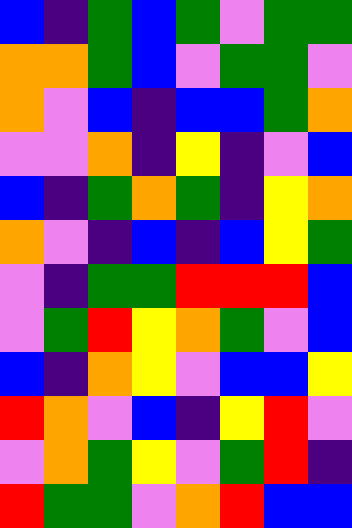[["blue", "indigo", "green", "blue", "green", "violet", "green", "green"], ["orange", "orange", "green", "blue", "violet", "green", "green", "violet"], ["orange", "violet", "blue", "indigo", "blue", "blue", "green", "orange"], ["violet", "violet", "orange", "indigo", "yellow", "indigo", "violet", "blue"], ["blue", "indigo", "green", "orange", "green", "indigo", "yellow", "orange"], ["orange", "violet", "indigo", "blue", "indigo", "blue", "yellow", "green"], ["violet", "indigo", "green", "green", "red", "red", "red", "blue"], ["violet", "green", "red", "yellow", "orange", "green", "violet", "blue"], ["blue", "indigo", "orange", "yellow", "violet", "blue", "blue", "yellow"], ["red", "orange", "violet", "blue", "indigo", "yellow", "red", "violet"], ["violet", "orange", "green", "yellow", "violet", "green", "red", "indigo"], ["red", "green", "green", "violet", "orange", "red", "blue", "blue"]]